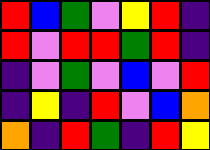[["red", "blue", "green", "violet", "yellow", "red", "indigo"], ["red", "violet", "red", "red", "green", "red", "indigo"], ["indigo", "violet", "green", "violet", "blue", "violet", "red"], ["indigo", "yellow", "indigo", "red", "violet", "blue", "orange"], ["orange", "indigo", "red", "green", "indigo", "red", "yellow"]]